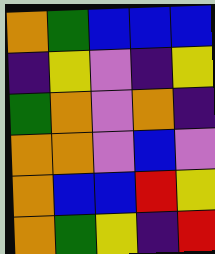[["orange", "green", "blue", "blue", "blue"], ["indigo", "yellow", "violet", "indigo", "yellow"], ["green", "orange", "violet", "orange", "indigo"], ["orange", "orange", "violet", "blue", "violet"], ["orange", "blue", "blue", "red", "yellow"], ["orange", "green", "yellow", "indigo", "red"]]